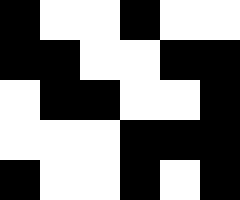[["black", "white", "white", "black", "white", "white"], ["black", "black", "white", "white", "black", "black"], ["white", "black", "black", "white", "white", "black"], ["white", "white", "white", "black", "black", "black"], ["black", "white", "white", "black", "white", "black"]]